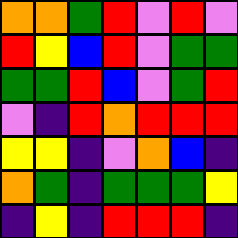[["orange", "orange", "green", "red", "violet", "red", "violet"], ["red", "yellow", "blue", "red", "violet", "green", "green"], ["green", "green", "red", "blue", "violet", "green", "red"], ["violet", "indigo", "red", "orange", "red", "red", "red"], ["yellow", "yellow", "indigo", "violet", "orange", "blue", "indigo"], ["orange", "green", "indigo", "green", "green", "green", "yellow"], ["indigo", "yellow", "indigo", "red", "red", "red", "indigo"]]